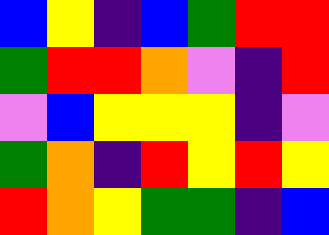[["blue", "yellow", "indigo", "blue", "green", "red", "red"], ["green", "red", "red", "orange", "violet", "indigo", "red"], ["violet", "blue", "yellow", "yellow", "yellow", "indigo", "violet"], ["green", "orange", "indigo", "red", "yellow", "red", "yellow"], ["red", "orange", "yellow", "green", "green", "indigo", "blue"]]